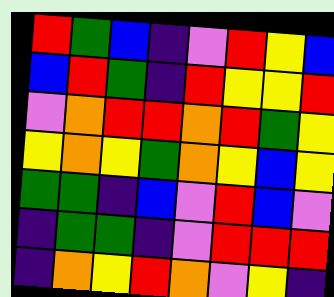[["red", "green", "blue", "indigo", "violet", "red", "yellow", "blue"], ["blue", "red", "green", "indigo", "red", "yellow", "yellow", "red"], ["violet", "orange", "red", "red", "orange", "red", "green", "yellow"], ["yellow", "orange", "yellow", "green", "orange", "yellow", "blue", "yellow"], ["green", "green", "indigo", "blue", "violet", "red", "blue", "violet"], ["indigo", "green", "green", "indigo", "violet", "red", "red", "red"], ["indigo", "orange", "yellow", "red", "orange", "violet", "yellow", "indigo"]]